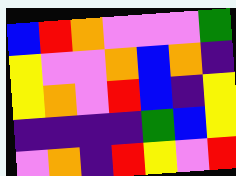[["blue", "red", "orange", "violet", "violet", "violet", "green"], ["yellow", "violet", "violet", "orange", "blue", "orange", "indigo"], ["yellow", "orange", "violet", "red", "blue", "indigo", "yellow"], ["indigo", "indigo", "indigo", "indigo", "green", "blue", "yellow"], ["violet", "orange", "indigo", "red", "yellow", "violet", "red"]]